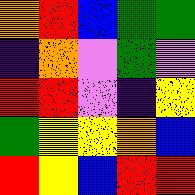[["orange", "red", "blue", "green", "green"], ["indigo", "orange", "violet", "green", "violet"], ["red", "red", "violet", "indigo", "yellow"], ["green", "yellow", "yellow", "orange", "blue"], ["red", "yellow", "blue", "red", "red"]]